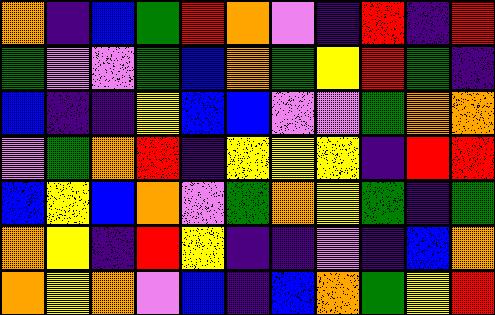[["orange", "indigo", "blue", "green", "red", "orange", "violet", "indigo", "red", "indigo", "red"], ["green", "violet", "violet", "green", "blue", "orange", "green", "yellow", "red", "green", "indigo"], ["blue", "indigo", "indigo", "yellow", "blue", "blue", "violet", "violet", "green", "orange", "orange"], ["violet", "green", "orange", "red", "indigo", "yellow", "yellow", "yellow", "indigo", "red", "red"], ["blue", "yellow", "blue", "orange", "violet", "green", "orange", "yellow", "green", "indigo", "green"], ["orange", "yellow", "indigo", "red", "yellow", "indigo", "indigo", "violet", "indigo", "blue", "orange"], ["orange", "yellow", "orange", "violet", "blue", "indigo", "blue", "orange", "green", "yellow", "red"]]